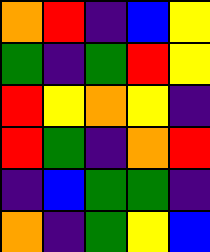[["orange", "red", "indigo", "blue", "yellow"], ["green", "indigo", "green", "red", "yellow"], ["red", "yellow", "orange", "yellow", "indigo"], ["red", "green", "indigo", "orange", "red"], ["indigo", "blue", "green", "green", "indigo"], ["orange", "indigo", "green", "yellow", "blue"]]